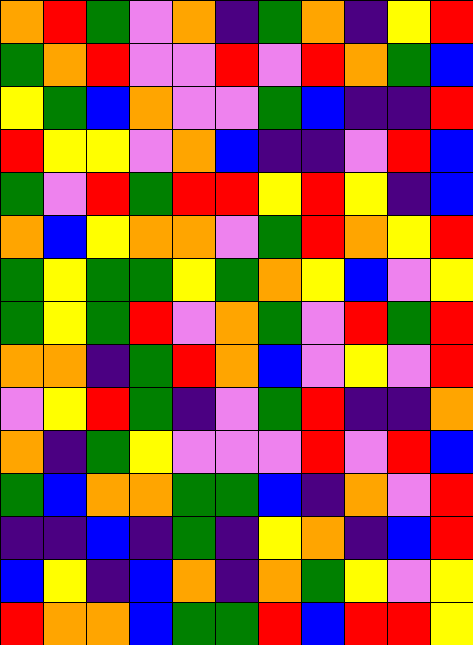[["orange", "red", "green", "violet", "orange", "indigo", "green", "orange", "indigo", "yellow", "red"], ["green", "orange", "red", "violet", "violet", "red", "violet", "red", "orange", "green", "blue"], ["yellow", "green", "blue", "orange", "violet", "violet", "green", "blue", "indigo", "indigo", "red"], ["red", "yellow", "yellow", "violet", "orange", "blue", "indigo", "indigo", "violet", "red", "blue"], ["green", "violet", "red", "green", "red", "red", "yellow", "red", "yellow", "indigo", "blue"], ["orange", "blue", "yellow", "orange", "orange", "violet", "green", "red", "orange", "yellow", "red"], ["green", "yellow", "green", "green", "yellow", "green", "orange", "yellow", "blue", "violet", "yellow"], ["green", "yellow", "green", "red", "violet", "orange", "green", "violet", "red", "green", "red"], ["orange", "orange", "indigo", "green", "red", "orange", "blue", "violet", "yellow", "violet", "red"], ["violet", "yellow", "red", "green", "indigo", "violet", "green", "red", "indigo", "indigo", "orange"], ["orange", "indigo", "green", "yellow", "violet", "violet", "violet", "red", "violet", "red", "blue"], ["green", "blue", "orange", "orange", "green", "green", "blue", "indigo", "orange", "violet", "red"], ["indigo", "indigo", "blue", "indigo", "green", "indigo", "yellow", "orange", "indigo", "blue", "red"], ["blue", "yellow", "indigo", "blue", "orange", "indigo", "orange", "green", "yellow", "violet", "yellow"], ["red", "orange", "orange", "blue", "green", "green", "red", "blue", "red", "red", "yellow"]]